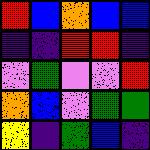[["red", "blue", "orange", "blue", "blue"], ["indigo", "indigo", "red", "red", "indigo"], ["violet", "green", "violet", "violet", "red"], ["orange", "blue", "violet", "green", "green"], ["yellow", "indigo", "green", "blue", "indigo"]]